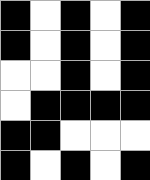[["black", "white", "black", "white", "black"], ["black", "white", "black", "white", "black"], ["white", "white", "black", "white", "black"], ["white", "black", "black", "black", "black"], ["black", "black", "white", "white", "white"], ["black", "white", "black", "white", "black"]]